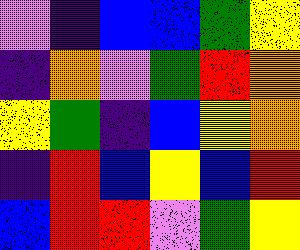[["violet", "indigo", "blue", "blue", "green", "yellow"], ["indigo", "orange", "violet", "green", "red", "orange"], ["yellow", "green", "indigo", "blue", "yellow", "orange"], ["indigo", "red", "blue", "yellow", "blue", "red"], ["blue", "red", "red", "violet", "green", "yellow"]]